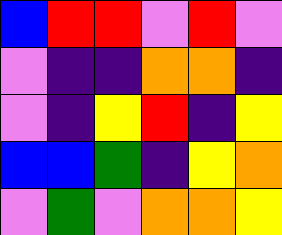[["blue", "red", "red", "violet", "red", "violet"], ["violet", "indigo", "indigo", "orange", "orange", "indigo"], ["violet", "indigo", "yellow", "red", "indigo", "yellow"], ["blue", "blue", "green", "indigo", "yellow", "orange"], ["violet", "green", "violet", "orange", "orange", "yellow"]]